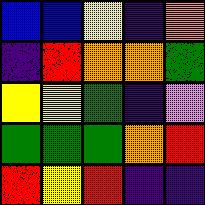[["blue", "blue", "yellow", "indigo", "orange"], ["indigo", "red", "orange", "orange", "green"], ["yellow", "yellow", "green", "indigo", "violet"], ["green", "green", "green", "orange", "red"], ["red", "yellow", "red", "indigo", "indigo"]]